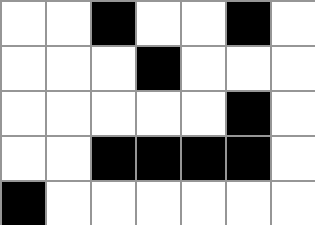[["white", "white", "black", "white", "white", "black", "white"], ["white", "white", "white", "black", "white", "white", "white"], ["white", "white", "white", "white", "white", "black", "white"], ["white", "white", "black", "black", "black", "black", "white"], ["black", "white", "white", "white", "white", "white", "white"]]